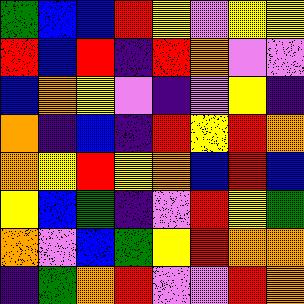[["green", "blue", "blue", "red", "yellow", "violet", "yellow", "yellow"], ["red", "blue", "red", "indigo", "red", "orange", "violet", "violet"], ["blue", "orange", "yellow", "violet", "indigo", "violet", "yellow", "indigo"], ["orange", "indigo", "blue", "indigo", "red", "yellow", "red", "orange"], ["orange", "yellow", "red", "yellow", "orange", "blue", "red", "blue"], ["yellow", "blue", "green", "indigo", "violet", "red", "yellow", "green"], ["orange", "violet", "blue", "green", "yellow", "red", "orange", "orange"], ["indigo", "green", "orange", "red", "violet", "violet", "red", "orange"]]